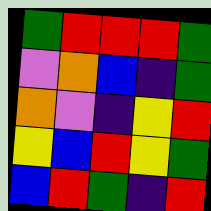[["green", "red", "red", "red", "green"], ["violet", "orange", "blue", "indigo", "green"], ["orange", "violet", "indigo", "yellow", "red"], ["yellow", "blue", "red", "yellow", "green"], ["blue", "red", "green", "indigo", "red"]]